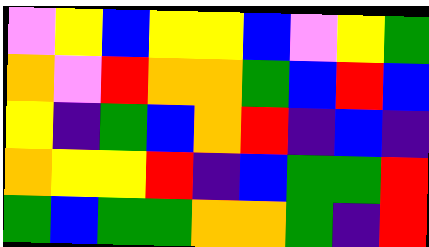[["violet", "yellow", "blue", "yellow", "yellow", "blue", "violet", "yellow", "green"], ["orange", "violet", "red", "orange", "orange", "green", "blue", "red", "blue"], ["yellow", "indigo", "green", "blue", "orange", "red", "indigo", "blue", "indigo"], ["orange", "yellow", "yellow", "red", "indigo", "blue", "green", "green", "red"], ["green", "blue", "green", "green", "orange", "orange", "green", "indigo", "red"]]